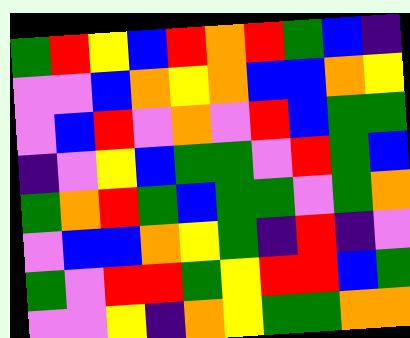[["green", "red", "yellow", "blue", "red", "orange", "red", "green", "blue", "indigo"], ["violet", "violet", "blue", "orange", "yellow", "orange", "blue", "blue", "orange", "yellow"], ["violet", "blue", "red", "violet", "orange", "violet", "red", "blue", "green", "green"], ["indigo", "violet", "yellow", "blue", "green", "green", "violet", "red", "green", "blue"], ["green", "orange", "red", "green", "blue", "green", "green", "violet", "green", "orange"], ["violet", "blue", "blue", "orange", "yellow", "green", "indigo", "red", "indigo", "violet"], ["green", "violet", "red", "red", "green", "yellow", "red", "red", "blue", "green"], ["violet", "violet", "yellow", "indigo", "orange", "yellow", "green", "green", "orange", "orange"]]